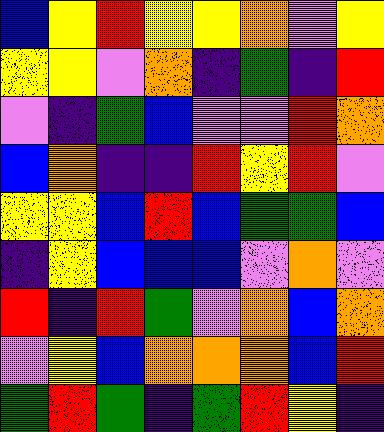[["blue", "yellow", "red", "yellow", "yellow", "orange", "violet", "yellow"], ["yellow", "yellow", "violet", "orange", "indigo", "green", "indigo", "red"], ["violet", "indigo", "green", "blue", "violet", "violet", "red", "orange"], ["blue", "orange", "indigo", "indigo", "red", "yellow", "red", "violet"], ["yellow", "yellow", "blue", "red", "blue", "green", "green", "blue"], ["indigo", "yellow", "blue", "blue", "blue", "violet", "orange", "violet"], ["red", "indigo", "red", "green", "violet", "orange", "blue", "orange"], ["violet", "yellow", "blue", "orange", "orange", "orange", "blue", "red"], ["green", "red", "green", "indigo", "green", "red", "yellow", "indigo"]]